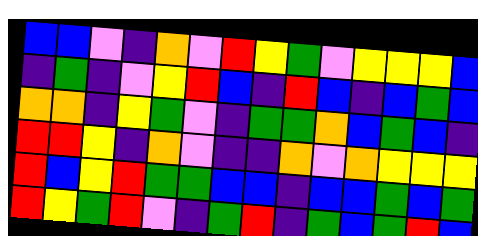[["blue", "blue", "violet", "indigo", "orange", "violet", "red", "yellow", "green", "violet", "yellow", "yellow", "yellow", "blue"], ["indigo", "green", "indigo", "violet", "yellow", "red", "blue", "indigo", "red", "blue", "indigo", "blue", "green", "blue"], ["orange", "orange", "indigo", "yellow", "green", "violet", "indigo", "green", "green", "orange", "blue", "green", "blue", "indigo"], ["red", "red", "yellow", "indigo", "orange", "violet", "indigo", "indigo", "orange", "violet", "orange", "yellow", "yellow", "yellow"], ["red", "blue", "yellow", "red", "green", "green", "blue", "blue", "indigo", "blue", "blue", "green", "blue", "green"], ["red", "yellow", "green", "red", "violet", "indigo", "green", "red", "indigo", "green", "blue", "green", "red", "blue"]]